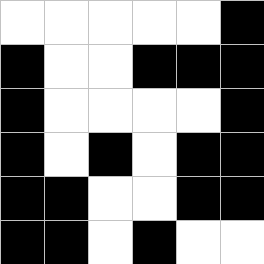[["white", "white", "white", "white", "white", "black"], ["black", "white", "white", "black", "black", "black"], ["black", "white", "white", "white", "white", "black"], ["black", "white", "black", "white", "black", "black"], ["black", "black", "white", "white", "black", "black"], ["black", "black", "white", "black", "white", "white"]]